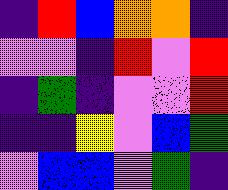[["indigo", "red", "blue", "orange", "orange", "indigo"], ["violet", "violet", "indigo", "red", "violet", "red"], ["indigo", "green", "indigo", "violet", "violet", "red"], ["indigo", "indigo", "yellow", "violet", "blue", "green"], ["violet", "blue", "blue", "violet", "green", "indigo"]]